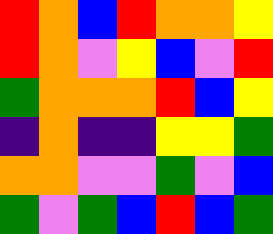[["red", "orange", "blue", "red", "orange", "orange", "yellow"], ["red", "orange", "violet", "yellow", "blue", "violet", "red"], ["green", "orange", "orange", "orange", "red", "blue", "yellow"], ["indigo", "orange", "indigo", "indigo", "yellow", "yellow", "green"], ["orange", "orange", "violet", "violet", "green", "violet", "blue"], ["green", "violet", "green", "blue", "red", "blue", "green"]]